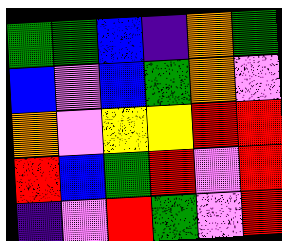[["green", "green", "blue", "indigo", "orange", "green"], ["blue", "violet", "blue", "green", "orange", "violet"], ["orange", "violet", "yellow", "yellow", "red", "red"], ["red", "blue", "green", "red", "violet", "red"], ["indigo", "violet", "red", "green", "violet", "red"]]